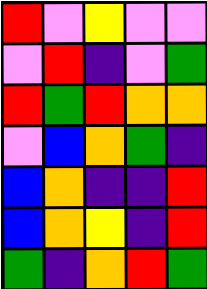[["red", "violet", "yellow", "violet", "violet"], ["violet", "red", "indigo", "violet", "green"], ["red", "green", "red", "orange", "orange"], ["violet", "blue", "orange", "green", "indigo"], ["blue", "orange", "indigo", "indigo", "red"], ["blue", "orange", "yellow", "indigo", "red"], ["green", "indigo", "orange", "red", "green"]]